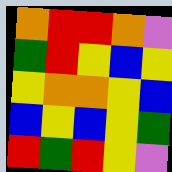[["orange", "red", "red", "orange", "violet"], ["green", "red", "yellow", "blue", "yellow"], ["yellow", "orange", "orange", "yellow", "blue"], ["blue", "yellow", "blue", "yellow", "green"], ["red", "green", "red", "yellow", "violet"]]